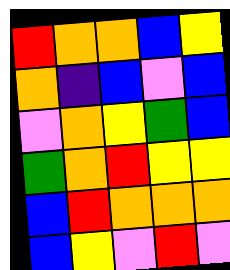[["red", "orange", "orange", "blue", "yellow"], ["orange", "indigo", "blue", "violet", "blue"], ["violet", "orange", "yellow", "green", "blue"], ["green", "orange", "red", "yellow", "yellow"], ["blue", "red", "orange", "orange", "orange"], ["blue", "yellow", "violet", "red", "violet"]]